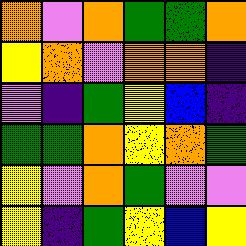[["orange", "violet", "orange", "green", "green", "orange"], ["yellow", "orange", "violet", "orange", "orange", "indigo"], ["violet", "indigo", "green", "yellow", "blue", "indigo"], ["green", "green", "orange", "yellow", "orange", "green"], ["yellow", "violet", "orange", "green", "violet", "violet"], ["yellow", "indigo", "green", "yellow", "blue", "yellow"]]